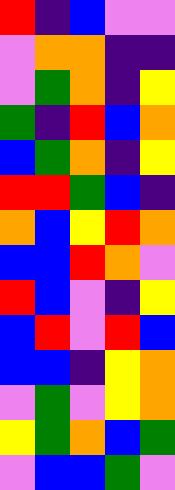[["red", "indigo", "blue", "violet", "violet"], ["violet", "orange", "orange", "indigo", "indigo"], ["violet", "green", "orange", "indigo", "yellow"], ["green", "indigo", "red", "blue", "orange"], ["blue", "green", "orange", "indigo", "yellow"], ["red", "red", "green", "blue", "indigo"], ["orange", "blue", "yellow", "red", "orange"], ["blue", "blue", "red", "orange", "violet"], ["red", "blue", "violet", "indigo", "yellow"], ["blue", "red", "violet", "red", "blue"], ["blue", "blue", "indigo", "yellow", "orange"], ["violet", "green", "violet", "yellow", "orange"], ["yellow", "green", "orange", "blue", "green"], ["violet", "blue", "blue", "green", "violet"]]